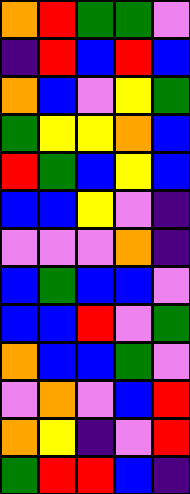[["orange", "red", "green", "green", "violet"], ["indigo", "red", "blue", "red", "blue"], ["orange", "blue", "violet", "yellow", "green"], ["green", "yellow", "yellow", "orange", "blue"], ["red", "green", "blue", "yellow", "blue"], ["blue", "blue", "yellow", "violet", "indigo"], ["violet", "violet", "violet", "orange", "indigo"], ["blue", "green", "blue", "blue", "violet"], ["blue", "blue", "red", "violet", "green"], ["orange", "blue", "blue", "green", "violet"], ["violet", "orange", "violet", "blue", "red"], ["orange", "yellow", "indigo", "violet", "red"], ["green", "red", "red", "blue", "indigo"]]